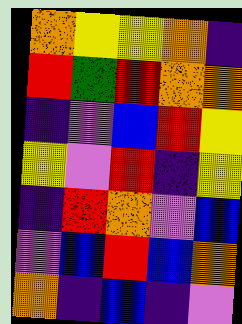[["orange", "yellow", "yellow", "orange", "indigo"], ["red", "green", "red", "orange", "orange"], ["indigo", "violet", "blue", "red", "yellow"], ["yellow", "violet", "red", "indigo", "yellow"], ["indigo", "red", "orange", "violet", "blue"], ["violet", "blue", "red", "blue", "orange"], ["orange", "indigo", "blue", "indigo", "violet"]]